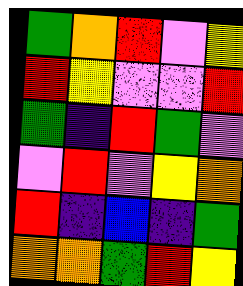[["green", "orange", "red", "violet", "yellow"], ["red", "yellow", "violet", "violet", "red"], ["green", "indigo", "red", "green", "violet"], ["violet", "red", "violet", "yellow", "orange"], ["red", "indigo", "blue", "indigo", "green"], ["orange", "orange", "green", "red", "yellow"]]